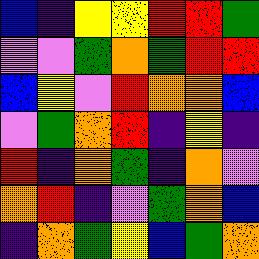[["blue", "indigo", "yellow", "yellow", "red", "red", "green"], ["violet", "violet", "green", "orange", "green", "red", "red"], ["blue", "yellow", "violet", "red", "orange", "orange", "blue"], ["violet", "green", "orange", "red", "indigo", "yellow", "indigo"], ["red", "indigo", "orange", "green", "indigo", "orange", "violet"], ["orange", "red", "indigo", "violet", "green", "orange", "blue"], ["indigo", "orange", "green", "yellow", "blue", "green", "orange"]]